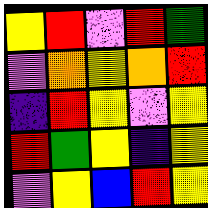[["yellow", "red", "violet", "red", "green"], ["violet", "orange", "yellow", "orange", "red"], ["indigo", "red", "yellow", "violet", "yellow"], ["red", "green", "yellow", "indigo", "yellow"], ["violet", "yellow", "blue", "red", "yellow"]]